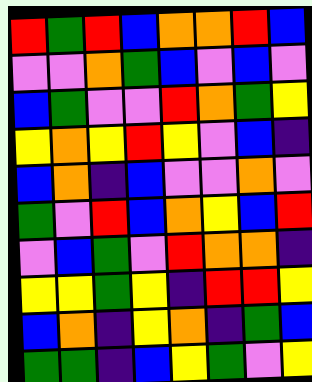[["red", "green", "red", "blue", "orange", "orange", "red", "blue"], ["violet", "violet", "orange", "green", "blue", "violet", "blue", "violet"], ["blue", "green", "violet", "violet", "red", "orange", "green", "yellow"], ["yellow", "orange", "yellow", "red", "yellow", "violet", "blue", "indigo"], ["blue", "orange", "indigo", "blue", "violet", "violet", "orange", "violet"], ["green", "violet", "red", "blue", "orange", "yellow", "blue", "red"], ["violet", "blue", "green", "violet", "red", "orange", "orange", "indigo"], ["yellow", "yellow", "green", "yellow", "indigo", "red", "red", "yellow"], ["blue", "orange", "indigo", "yellow", "orange", "indigo", "green", "blue"], ["green", "green", "indigo", "blue", "yellow", "green", "violet", "yellow"]]